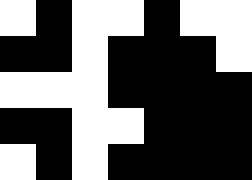[["white", "black", "white", "white", "black", "white", "white"], ["black", "black", "white", "black", "black", "black", "white"], ["white", "white", "white", "black", "black", "black", "black"], ["black", "black", "white", "white", "black", "black", "black"], ["white", "black", "white", "black", "black", "black", "black"]]